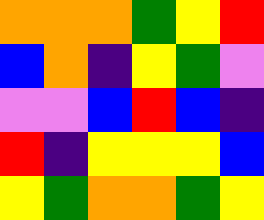[["orange", "orange", "orange", "green", "yellow", "red"], ["blue", "orange", "indigo", "yellow", "green", "violet"], ["violet", "violet", "blue", "red", "blue", "indigo"], ["red", "indigo", "yellow", "yellow", "yellow", "blue"], ["yellow", "green", "orange", "orange", "green", "yellow"]]